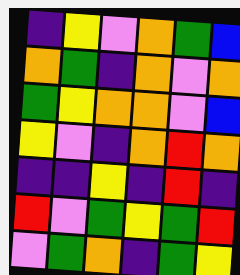[["indigo", "yellow", "violet", "orange", "green", "blue"], ["orange", "green", "indigo", "orange", "violet", "orange"], ["green", "yellow", "orange", "orange", "violet", "blue"], ["yellow", "violet", "indigo", "orange", "red", "orange"], ["indigo", "indigo", "yellow", "indigo", "red", "indigo"], ["red", "violet", "green", "yellow", "green", "red"], ["violet", "green", "orange", "indigo", "green", "yellow"]]